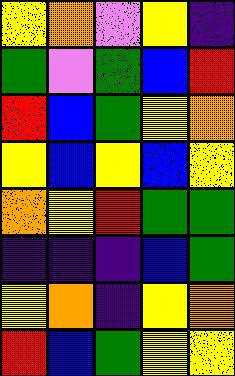[["yellow", "orange", "violet", "yellow", "indigo"], ["green", "violet", "green", "blue", "red"], ["red", "blue", "green", "yellow", "orange"], ["yellow", "blue", "yellow", "blue", "yellow"], ["orange", "yellow", "red", "green", "green"], ["indigo", "indigo", "indigo", "blue", "green"], ["yellow", "orange", "indigo", "yellow", "orange"], ["red", "blue", "green", "yellow", "yellow"]]